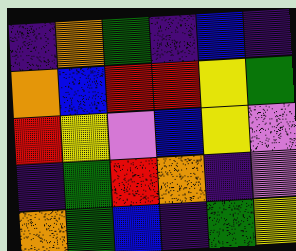[["indigo", "orange", "green", "indigo", "blue", "indigo"], ["orange", "blue", "red", "red", "yellow", "green"], ["red", "yellow", "violet", "blue", "yellow", "violet"], ["indigo", "green", "red", "orange", "indigo", "violet"], ["orange", "green", "blue", "indigo", "green", "yellow"]]